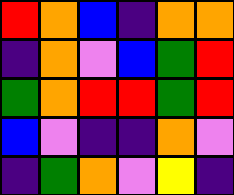[["red", "orange", "blue", "indigo", "orange", "orange"], ["indigo", "orange", "violet", "blue", "green", "red"], ["green", "orange", "red", "red", "green", "red"], ["blue", "violet", "indigo", "indigo", "orange", "violet"], ["indigo", "green", "orange", "violet", "yellow", "indigo"]]